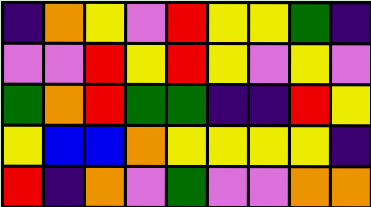[["indigo", "orange", "yellow", "violet", "red", "yellow", "yellow", "green", "indigo"], ["violet", "violet", "red", "yellow", "red", "yellow", "violet", "yellow", "violet"], ["green", "orange", "red", "green", "green", "indigo", "indigo", "red", "yellow"], ["yellow", "blue", "blue", "orange", "yellow", "yellow", "yellow", "yellow", "indigo"], ["red", "indigo", "orange", "violet", "green", "violet", "violet", "orange", "orange"]]